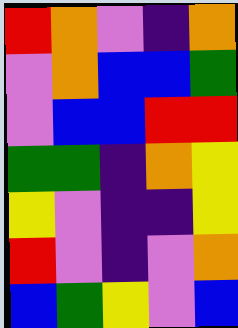[["red", "orange", "violet", "indigo", "orange"], ["violet", "orange", "blue", "blue", "green"], ["violet", "blue", "blue", "red", "red"], ["green", "green", "indigo", "orange", "yellow"], ["yellow", "violet", "indigo", "indigo", "yellow"], ["red", "violet", "indigo", "violet", "orange"], ["blue", "green", "yellow", "violet", "blue"]]